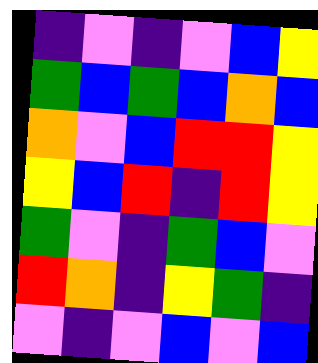[["indigo", "violet", "indigo", "violet", "blue", "yellow"], ["green", "blue", "green", "blue", "orange", "blue"], ["orange", "violet", "blue", "red", "red", "yellow"], ["yellow", "blue", "red", "indigo", "red", "yellow"], ["green", "violet", "indigo", "green", "blue", "violet"], ["red", "orange", "indigo", "yellow", "green", "indigo"], ["violet", "indigo", "violet", "blue", "violet", "blue"]]